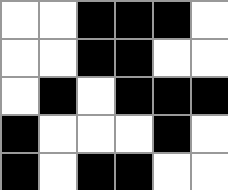[["white", "white", "black", "black", "black", "white"], ["white", "white", "black", "black", "white", "white"], ["white", "black", "white", "black", "black", "black"], ["black", "white", "white", "white", "black", "white"], ["black", "white", "black", "black", "white", "white"]]